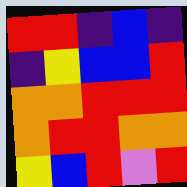[["red", "red", "indigo", "blue", "indigo"], ["indigo", "yellow", "blue", "blue", "red"], ["orange", "orange", "red", "red", "red"], ["orange", "red", "red", "orange", "orange"], ["yellow", "blue", "red", "violet", "red"]]